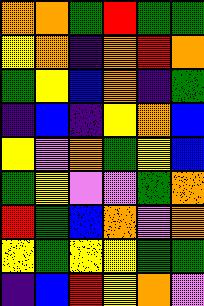[["orange", "orange", "green", "red", "green", "green"], ["yellow", "orange", "indigo", "orange", "red", "orange"], ["green", "yellow", "blue", "orange", "indigo", "green"], ["indigo", "blue", "indigo", "yellow", "orange", "blue"], ["yellow", "violet", "orange", "green", "yellow", "blue"], ["green", "yellow", "violet", "violet", "green", "orange"], ["red", "green", "blue", "orange", "violet", "orange"], ["yellow", "green", "yellow", "yellow", "green", "green"], ["indigo", "blue", "red", "yellow", "orange", "violet"]]